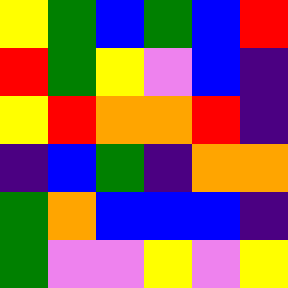[["yellow", "green", "blue", "green", "blue", "red"], ["red", "green", "yellow", "violet", "blue", "indigo"], ["yellow", "red", "orange", "orange", "red", "indigo"], ["indigo", "blue", "green", "indigo", "orange", "orange"], ["green", "orange", "blue", "blue", "blue", "indigo"], ["green", "violet", "violet", "yellow", "violet", "yellow"]]